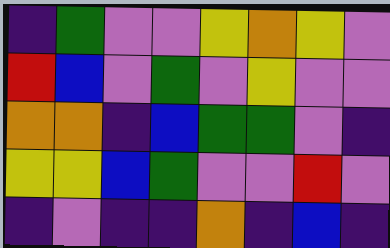[["indigo", "green", "violet", "violet", "yellow", "orange", "yellow", "violet"], ["red", "blue", "violet", "green", "violet", "yellow", "violet", "violet"], ["orange", "orange", "indigo", "blue", "green", "green", "violet", "indigo"], ["yellow", "yellow", "blue", "green", "violet", "violet", "red", "violet"], ["indigo", "violet", "indigo", "indigo", "orange", "indigo", "blue", "indigo"]]